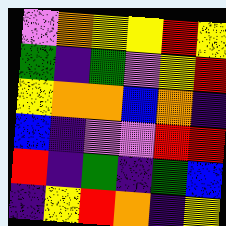[["violet", "orange", "yellow", "yellow", "red", "yellow"], ["green", "indigo", "green", "violet", "yellow", "red"], ["yellow", "orange", "orange", "blue", "orange", "indigo"], ["blue", "indigo", "violet", "violet", "red", "red"], ["red", "indigo", "green", "indigo", "green", "blue"], ["indigo", "yellow", "red", "orange", "indigo", "yellow"]]